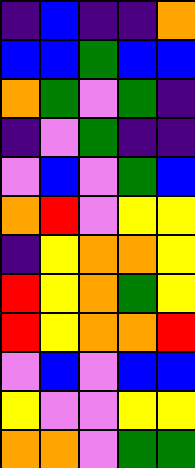[["indigo", "blue", "indigo", "indigo", "orange"], ["blue", "blue", "green", "blue", "blue"], ["orange", "green", "violet", "green", "indigo"], ["indigo", "violet", "green", "indigo", "indigo"], ["violet", "blue", "violet", "green", "blue"], ["orange", "red", "violet", "yellow", "yellow"], ["indigo", "yellow", "orange", "orange", "yellow"], ["red", "yellow", "orange", "green", "yellow"], ["red", "yellow", "orange", "orange", "red"], ["violet", "blue", "violet", "blue", "blue"], ["yellow", "violet", "violet", "yellow", "yellow"], ["orange", "orange", "violet", "green", "green"]]